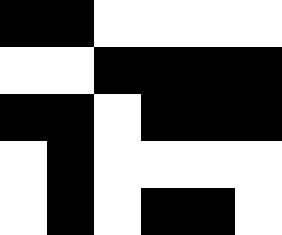[["black", "black", "white", "white", "white", "white"], ["white", "white", "black", "black", "black", "black"], ["black", "black", "white", "black", "black", "black"], ["white", "black", "white", "white", "white", "white"], ["white", "black", "white", "black", "black", "white"]]